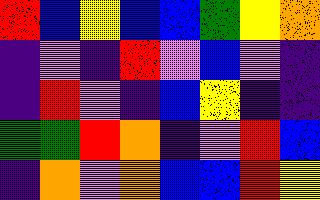[["red", "blue", "yellow", "blue", "blue", "green", "yellow", "orange"], ["indigo", "violet", "indigo", "red", "violet", "blue", "violet", "indigo"], ["indigo", "red", "violet", "indigo", "blue", "yellow", "indigo", "indigo"], ["green", "green", "red", "orange", "indigo", "violet", "red", "blue"], ["indigo", "orange", "violet", "orange", "blue", "blue", "red", "yellow"]]